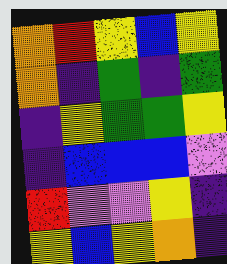[["orange", "red", "yellow", "blue", "yellow"], ["orange", "indigo", "green", "indigo", "green"], ["indigo", "yellow", "green", "green", "yellow"], ["indigo", "blue", "blue", "blue", "violet"], ["red", "violet", "violet", "yellow", "indigo"], ["yellow", "blue", "yellow", "orange", "indigo"]]